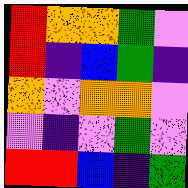[["red", "orange", "orange", "green", "violet"], ["red", "indigo", "blue", "green", "indigo"], ["orange", "violet", "orange", "orange", "violet"], ["violet", "indigo", "violet", "green", "violet"], ["red", "red", "blue", "indigo", "green"]]